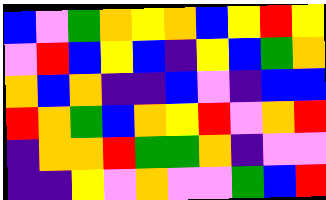[["blue", "violet", "green", "orange", "yellow", "orange", "blue", "yellow", "red", "yellow"], ["violet", "red", "blue", "yellow", "blue", "indigo", "yellow", "blue", "green", "orange"], ["orange", "blue", "orange", "indigo", "indigo", "blue", "violet", "indigo", "blue", "blue"], ["red", "orange", "green", "blue", "orange", "yellow", "red", "violet", "orange", "red"], ["indigo", "orange", "orange", "red", "green", "green", "orange", "indigo", "violet", "violet"], ["indigo", "indigo", "yellow", "violet", "orange", "violet", "violet", "green", "blue", "red"]]